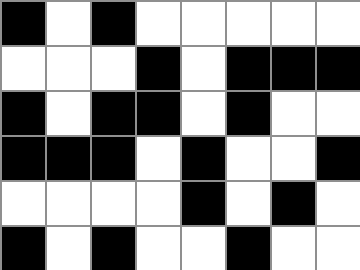[["black", "white", "black", "white", "white", "white", "white", "white"], ["white", "white", "white", "black", "white", "black", "black", "black"], ["black", "white", "black", "black", "white", "black", "white", "white"], ["black", "black", "black", "white", "black", "white", "white", "black"], ["white", "white", "white", "white", "black", "white", "black", "white"], ["black", "white", "black", "white", "white", "black", "white", "white"]]